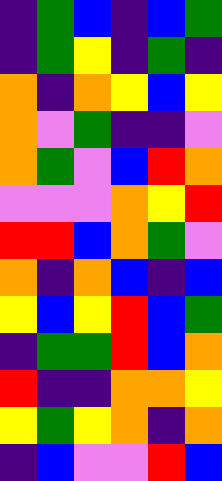[["indigo", "green", "blue", "indigo", "blue", "green"], ["indigo", "green", "yellow", "indigo", "green", "indigo"], ["orange", "indigo", "orange", "yellow", "blue", "yellow"], ["orange", "violet", "green", "indigo", "indigo", "violet"], ["orange", "green", "violet", "blue", "red", "orange"], ["violet", "violet", "violet", "orange", "yellow", "red"], ["red", "red", "blue", "orange", "green", "violet"], ["orange", "indigo", "orange", "blue", "indigo", "blue"], ["yellow", "blue", "yellow", "red", "blue", "green"], ["indigo", "green", "green", "red", "blue", "orange"], ["red", "indigo", "indigo", "orange", "orange", "yellow"], ["yellow", "green", "yellow", "orange", "indigo", "orange"], ["indigo", "blue", "violet", "violet", "red", "blue"]]